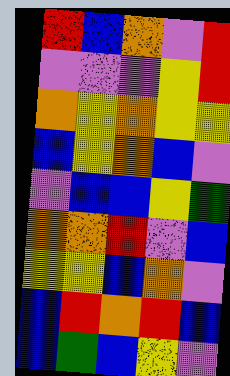[["red", "blue", "orange", "violet", "red"], ["violet", "violet", "violet", "yellow", "red"], ["orange", "yellow", "orange", "yellow", "yellow"], ["blue", "yellow", "orange", "blue", "violet"], ["violet", "blue", "blue", "yellow", "green"], ["orange", "orange", "red", "violet", "blue"], ["yellow", "yellow", "blue", "orange", "violet"], ["blue", "red", "orange", "red", "blue"], ["blue", "green", "blue", "yellow", "violet"]]